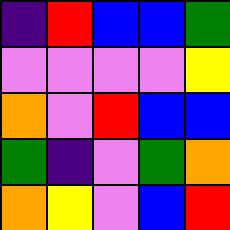[["indigo", "red", "blue", "blue", "green"], ["violet", "violet", "violet", "violet", "yellow"], ["orange", "violet", "red", "blue", "blue"], ["green", "indigo", "violet", "green", "orange"], ["orange", "yellow", "violet", "blue", "red"]]